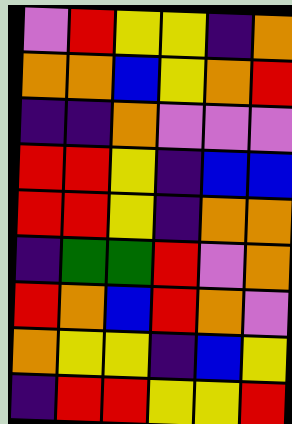[["violet", "red", "yellow", "yellow", "indigo", "orange"], ["orange", "orange", "blue", "yellow", "orange", "red"], ["indigo", "indigo", "orange", "violet", "violet", "violet"], ["red", "red", "yellow", "indigo", "blue", "blue"], ["red", "red", "yellow", "indigo", "orange", "orange"], ["indigo", "green", "green", "red", "violet", "orange"], ["red", "orange", "blue", "red", "orange", "violet"], ["orange", "yellow", "yellow", "indigo", "blue", "yellow"], ["indigo", "red", "red", "yellow", "yellow", "red"]]